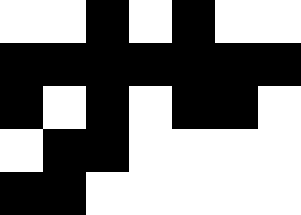[["white", "white", "black", "white", "black", "white", "white"], ["black", "black", "black", "black", "black", "black", "black"], ["black", "white", "black", "white", "black", "black", "white"], ["white", "black", "black", "white", "white", "white", "white"], ["black", "black", "white", "white", "white", "white", "white"]]